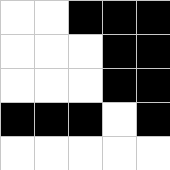[["white", "white", "black", "black", "black"], ["white", "white", "white", "black", "black"], ["white", "white", "white", "black", "black"], ["black", "black", "black", "white", "black"], ["white", "white", "white", "white", "white"]]